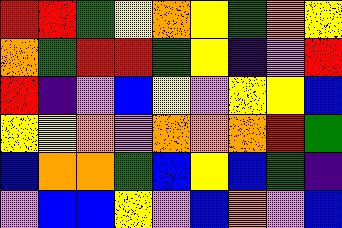[["red", "red", "green", "yellow", "orange", "yellow", "green", "orange", "yellow"], ["orange", "green", "red", "red", "green", "yellow", "indigo", "violet", "red"], ["red", "indigo", "violet", "blue", "yellow", "violet", "yellow", "yellow", "blue"], ["yellow", "yellow", "orange", "violet", "orange", "orange", "orange", "red", "green"], ["blue", "orange", "orange", "green", "blue", "yellow", "blue", "green", "indigo"], ["violet", "blue", "blue", "yellow", "violet", "blue", "orange", "violet", "blue"]]